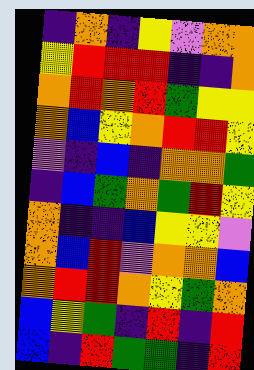[["indigo", "orange", "indigo", "yellow", "violet", "orange", "orange"], ["yellow", "red", "red", "red", "indigo", "indigo", "orange"], ["orange", "red", "orange", "red", "green", "yellow", "yellow"], ["orange", "blue", "yellow", "orange", "red", "red", "yellow"], ["violet", "indigo", "blue", "indigo", "orange", "orange", "green"], ["indigo", "blue", "green", "orange", "green", "red", "yellow"], ["orange", "indigo", "indigo", "blue", "yellow", "yellow", "violet"], ["orange", "blue", "red", "violet", "orange", "orange", "blue"], ["orange", "red", "red", "orange", "yellow", "green", "orange"], ["blue", "yellow", "green", "indigo", "red", "indigo", "red"], ["blue", "indigo", "red", "green", "green", "indigo", "red"]]